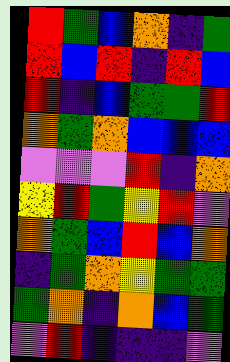[["red", "green", "blue", "orange", "indigo", "green"], ["red", "blue", "red", "indigo", "red", "blue"], ["red", "indigo", "blue", "green", "green", "red"], ["orange", "green", "orange", "blue", "blue", "blue"], ["violet", "violet", "violet", "red", "indigo", "orange"], ["yellow", "red", "green", "yellow", "red", "violet"], ["orange", "green", "blue", "red", "blue", "orange"], ["indigo", "green", "orange", "yellow", "green", "green"], ["green", "orange", "indigo", "orange", "blue", "green"], ["violet", "red", "indigo", "indigo", "indigo", "violet"]]